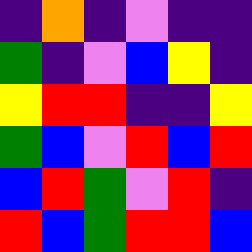[["indigo", "orange", "indigo", "violet", "indigo", "indigo"], ["green", "indigo", "violet", "blue", "yellow", "indigo"], ["yellow", "red", "red", "indigo", "indigo", "yellow"], ["green", "blue", "violet", "red", "blue", "red"], ["blue", "red", "green", "violet", "red", "indigo"], ["red", "blue", "green", "red", "red", "blue"]]